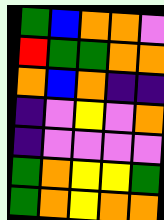[["green", "blue", "orange", "orange", "violet"], ["red", "green", "green", "orange", "orange"], ["orange", "blue", "orange", "indigo", "indigo"], ["indigo", "violet", "yellow", "violet", "orange"], ["indigo", "violet", "violet", "violet", "violet"], ["green", "orange", "yellow", "yellow", "green"], ["green", "orange", "yellow", "orange", "orange"]]